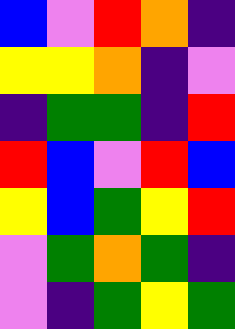[["blue", "violet", "red", "orange", "indigo"], ["yellow", "yellow", "orange", "indigo", "violet"], ["indigo", "green", "green", "indigo", "red"], ["red", "blue", "violet", "red", "blue"], ["yellow", "blue", "green", "yellow", "red"], ["violet", "green", "orange", "green", "indigo"], ["violet", "indigo", "green", "yellow", "green"]]